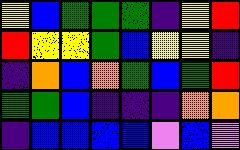[["yellow", "blue", "green", "green", "green", "indigo", "yellow", "red"], ["red", "yellow", "yellow", "green", "blue", "yellow", "yellow", "indigo"], ["indigo", "orange", "blue", "orange", "green", "blue", "green", "red"], ["green", "green", "blue", "indigo", "indigo", "indigo", "orange", "orange"], ["indigo", "blue", "blue", "blue", "blue", "violet", "blue", "violet"]]